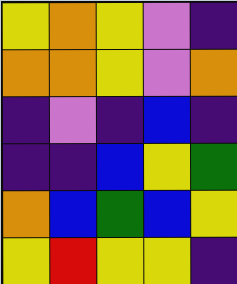[["yellow", "orange", "yellow", "violet", "indigo"], ["orange", "orange", "yellow", "violet", "orange"], ["indigo", "violet", "indigo", "blue", "indigo"], ["indigo", "indigo", "blue", "yellow", "green"], ["orange", "blue", "green", "blue", "yellow"], ["yellow", "red", "yellow", "yellow", "indigo"]]